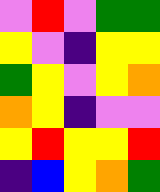[["violet", "red", "violet", "green", "green"], ["yellow", "violet", "indigo", "yellow", "yellow"], ["green", "yellow", "violet", "yellow", "orange"], ["orange", "yellow", "indigo", "violet", "violet"], ["yellow", "red", "yellow", "yellow", "red"], ["indigo", "blue", "yellow", "orange", "green"]]